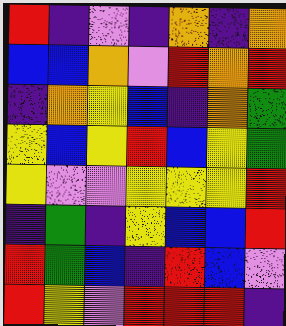[["red", "indigo", "violet", "indigo", "orange", "indigo", "orange"], ["blue", "blue", "orange", "violet", "red", "orange", "red"], ["indigo", "orange", "yellow", "blue", "indigo", "orange", "green"], ["yellow", "blue", "yellow", "red", "blue", "yellow", "green"], ["yellow", "violet", "violet", "yellow", "yellow", "yellow", "red"], ["indigo", "green", "indigo", "yellow", "blue", "blue", "red"], ["red", "green", "blue", "indigo", "red", "blue", "violet"], ["red", "yellow", "violet", "red", "red", "red", "indigo"]]